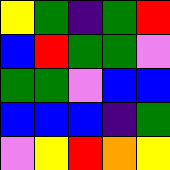[["yellow", "green", "indigo", "green", "red"], ["blue", "red", "green", "green", "violet"], ["green", "green", "violet", "blue", "blue"], ["blue", "blue", "blue", "indigo", "green"], ["violet", "yellow", "red", "orange", "yellow"]]